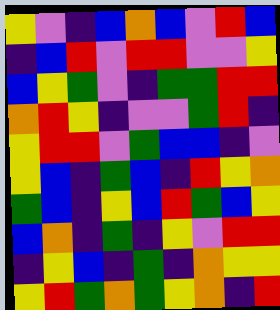[["yellow", "violet", "indigo", "blue", "orange", "blue", "violet", "red", "blue"], ["indigo", "blue", "red", "violet", "red", "red", "violet", "violet", "yellow"], ["blue", "yellow", "green", "violet", "indigo", "green", "green", "red", "red"], ["orange", "red", "yellow", "indigo", "violet", "violet", "green", "red", "indigo"], ["yellow", "red", "red", "violet", "green", "blue", "blue", "indigo", "violet"], ["yellow", "blue", "indigo", "green", "blue", "indigo", "red", "yellow", "orange"], ["green", "blue", "indigo", "yellow", "blue", "red", "green", "blue", "yellow"], ["blue", "orange", "indigo", "green", "indigo", "yellow", "violet", "red", "red"], ["indigo", "yellow", "blue", "indigo", "green", "indigo", "orange", "yellow", "yellow"], ["yellow", "red", "green", "orange", "green", "yellow", "orange", "indigo", "red"]]